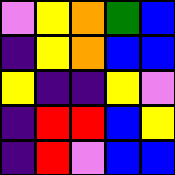[["violet", "yellow", "orange", "green", "blue"], ["indigo", "yellow", "orange", "blue", "blue"], ["yellow", "indigo", "indigo", "yellow", "violet"], ["indigo", "red", "red", "blue", "yellow"], ["indigo", "red", "violet", "blue", "blue"]]